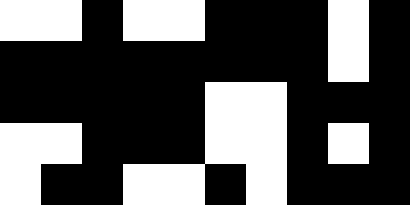[["white", "white", "black", "white", "white", "black", "black", "black", "white", "black"], ["black", "black", "black", "black", "black", "black", "black", "black", "white", "black"], ["black", "black", "black", "black", "black", "white", "white", "black", "black", "black"], ["white", "white", "black", "black", "black", "white", "white", "black", "white", "black"], ["white", "black", "black", "white", "white", "black", "white", "black", "black", "black"]]